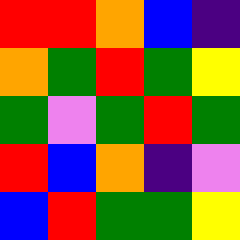[["red", "red", "orange", "blue", "indigo"], ["orange", "green", "red", "green", "yellow"], ["green", "violet", "green", "red", "green"], ["red", "blue", "orange", "indigo", "violet"], ["blue", "red", "green", "green", "yellow"]]